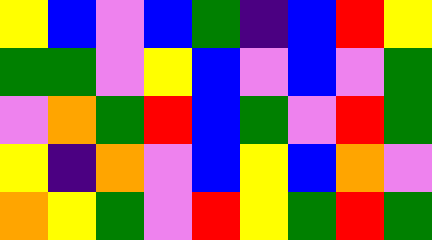[["yellow", "blue", "violet", "blue", "green", "indigo", "blue", "red", "yellow"], ["green", "green", "violet", "yellow", "blue", "violet", "blue", "violet", "green"], ["violet", "orange", "green", "red", "blue", "green", "violet", "red", "green"], ["yellow", "indigo", "orange", "violet", "blue", "yellow", "blue", "orange", "violet"], ["orange", "yellow", "green", "violet", "red", "yellow", "green", "red", "green"]]